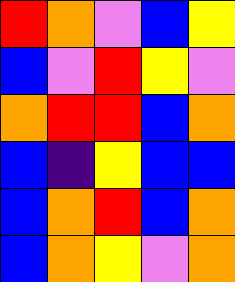[["red", "orange", "violet", "blue", "yellow"], ["blue", "violet", "red", "yellow", "violet"], ["orange", "red", "red", "blue", "orange"], ["blue", "indigo", "yellow", "blue", "blue"], ["blue", "orange", "red", "blue", "orange"], ["blue", "orange", "yellow", "violet", "orange"]]